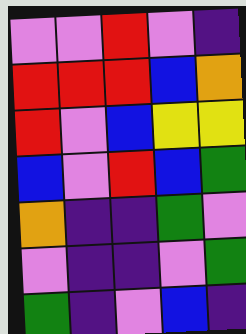[["violet", "violet", "red", "violet", "indigo"], ["red", "red", "red", "blue", "orange"], ["red", "violet", "blue", "yellow", "yellow"], ["blue", "violet", "red", "blue", "green"], ["orange", "indigo", "indigo", "green", "violet"], ["violet", "indigo", "indigo", "violet", "green"], ["green", "indigo", "violet", "blue", "indigo"]]